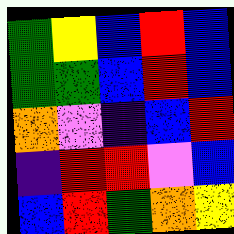[["green", "yellow", "blue", "red", "blue"], ["green", "green", "blue", "red", "blue"], ["orange", "violet", "indigo", "blue", "red"], ["indigo", "red", "red", "violet", "blue"], ["blue", "red", "green", "orange", "yellow"]]